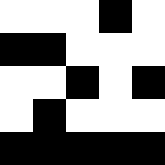[["white", "white", "white", "black", "white"], ["black", "black", "white", "white", "white"], ["white", "white", "black", "white", "black"], ["white", "black", "white", "white", "white"], ["black", "black", "black", "black", "black"]]